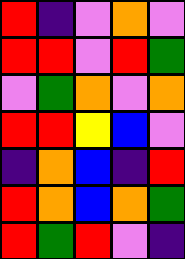[["red", "indigo", "violet", "orange", "violet"], ["red", "red", "violet", "red", "green"], ["violet", "green", "orange", "violet", "orange"], ["red", "red", "yellow", "blue", "violet"], ["indigo", "orange", "blue", "indigo", "red"], ["red", "orange", "blue", "orange", "green"], ["red", "green", "red", "violet", "indigo"]]